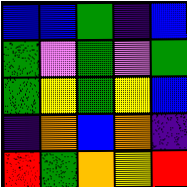[["blue", "blue", "green", "indigo", "blue"], ["green", "violet", "green", "violet", "green"], ["green", "yellow", "green", "yellow", "blue"], ["indigo", "orange", "blue", "orange", "indigo"], ["red", "green", "orange", "yellow", "red"]]